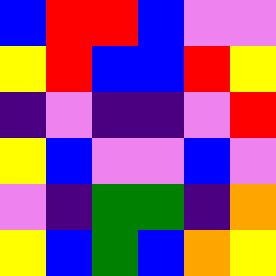[["blue", "red", "red", "blue", "violet", "violet"], ["yellow", "red", "blue", "blue", "red", "yellow"], ["indigo", "violet", "indigo", "indigo", "violet", "red"], ["yellow", "blue", "violet", "violet", "blue", "violet"], ["violet", "indigo", "green", "green", "indigo", "orange"], ["yellow", "blue", "green", "blue", "orange", "yellow"]]